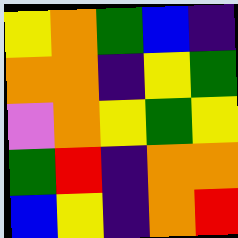[["yellow", "orange", "green", "blue", "indigo"], ["orange", "orange", "indigo", "yellow", "green"], ["violet", "orange", "yellow", "green", "yellow"], ["green", "red", "indigo", "orange", "orange"], ["blue", "yellow", "indigo", "orange", "red"]]